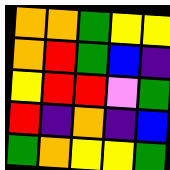[["orange", "orange", "green", "yellow", "yellow"], ["orange", "red", "green", "blue", "indigo"], ["yellow", "red", "red", "violet", "green"], ["red", "indigo", "orange", "indigo", "blue"], ["green", "orange", "yellow", "yellow", "green"]]